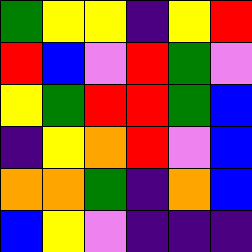[["green", "yellow", "yellow", "indigo", "yellow", "red"], ["red", "blue", "violet", "red", "green", "violet"], ["yellow", "green", "red", "red", "green", "blue"], ["indigo", "yellow", "orange", "red", "violet", "blue"], ["orange", "orange", "green", "indigo", "orange", "blue"], ["blue", "yellow", "violet", "indigo", "indigo", "indigo"]]